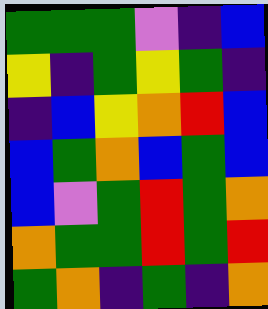[["green", "green", "green", "violet", "indigo", "blue"], ["yellow", "indigo", "green", "yellow", "green", "indigo"], ["indigo", "blue", "yellow", "orange", "red", "blue"], ["blue", "green", "orange", "blue", "green", "blue"], ["blue", "violet", "green", "red", "green", "orange"], ["orange", "green", "green", "red", "green", "red"], ["green", "orange", "indigo", "green", "indigo", "orange"]]